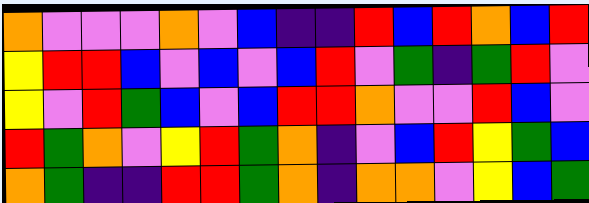[["orange", "violet", "violet", "violet", "orange", "violet", "blue", "indigo", "indigo", "red", "blue", "red", "orange", "blue", "red"], ["yellow", "red", "red", "blue", "violet", "blue", "violet", "blue", "red", "violet", "green", "indigo", "green", "red", "violet"], ["yellow", "violet", "red", "green", "blue", "violet", "blue", "red", "red", "orange", "violet", "violet", "red", "blue", "violet"], ["red", "green", "orange", "violet", "yellow", "red", "green", "orange", "indigo", "violet", "blue", "red", "yellow", "green", "blue"], ["orange", "green", "indigo", "indigo", "red", "red", "green", "orange", "indigo", "orange", "orange", "violet", "yellow", "blue", "green"]]